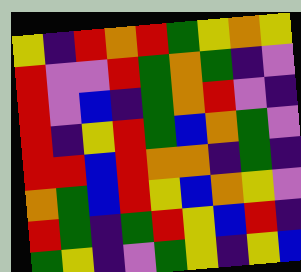[["yellow", "indigo", "red", "orange", "red", "green", "yellow", "orange", "yellow"], ["red", "violet", "violet", "red", "green", "orange", "green", "indigo", "violet"], ["red", "violet", "blue", "indigo", "green", "orange", "red", "violet", "indigo"], ["red", "indigo", "yellow", "red", "green", "blue", "orange", "green", "violet"], ["red", "red", "blue", "red", "orange", "orange", "indigo", "green", "indigo"], ["orange", "green", "blue", "red", "yellow", "blue", "orange", "yellow", "violet"], ["red", "green", "indigo", "green", "red", "yellow", "blue", "red", "indigo"], ["green", "yellow", "indigo", "violet", "green", "yellow", "indigo", "yellow", "blue"]]